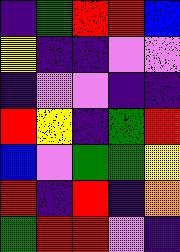[["indigo", "green", "red", "red", "blue"], ["yellow", "indigo", "indigo", "violet", "violet"], ["indigo", "violet", "violet", "indigo", "indigo"], ["red", "yellow", "indigo", "green", "red"], ["blue", "violet", "green", "green", "yellow"], ["red", "indigo", "red", "indigo", "orange"], ["green", "red", "red", "violet", "indigo"]]